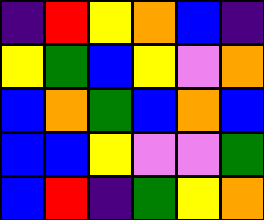[["indigo", "red", "yellow", "orange", "blue", "indigo"], ["yellow", "green", "blue", "yellow", "violet", "orange"], ["blue", "orange", "green", "blue", "orange", "blue"], ["blue", "blue", "yellow", "violet", "violet", "green"], ["blue", "red", "indigo", "green", "yellow", "orange"]]